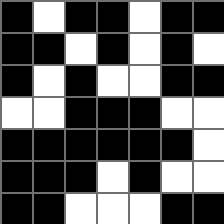[["black", "white", "black", "black", "white", "black", "black"], ["black", "black", "white", "black", "white", "black", "white"], ["black", "white", "black", "white", "white", "black", "black"], ["white", "white", "black", "black", "black", "white", "white"], ["black", "black", "black", "black", "black", "black", "white"], ["black", "black", "black", "white", "black", "white", "white"], ["black", "black", "white", "white", "white", "black", "black"]]